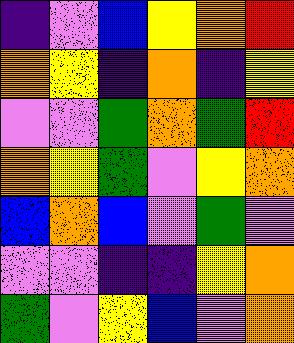[["indigo", "violet", "blue", "yellow", "orange", "red"], ["orange", "yellow", "indigo", "orange", "indigo", "yellow"], ["violet", "violet", "green", "orange", "green", "red"], ["orange", "yellow", "green", "violet", "yellow", "orange"], ["blue", "orange", "blue", "violet", "green", "violet"], ["violet", "violet", "indigo", "indigo", "yellow", "orange"], ["green", "violet", "yellow", "blue", "violet", "orange"]]